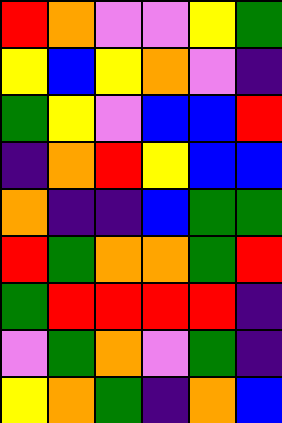[["red", "orange", "violet", "violet", "yellow", "green"], ["yellow", "blue", "yellow", "orange", "violet", "indigo"], ["green", "yellow", "violet", "blue", "blue", "red"], ["indigo", "orange", "red", "yellow", "blue", "blue"], ["orange", "indigo", "indigo", "blue", "green", "green"], ["red", "green", "orange", "orange", "green", "red"], ["green", "red", "red", "red", "red", "indigo"], ["violet", "green", "orange", "violet", "green", "indigo"], ["yellow", "orange", "green", "indigo", "orange", "blue"]]